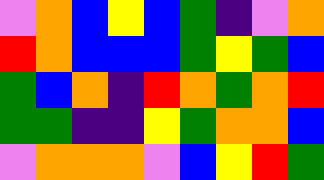[["violet", "orange", "blue", "yellow", "blue", "green", "indigo", "violet", "orange"], ["red", "orange", "blue", "blue", "blue", "green", "yellow", "green", "blue"], ["green", "blue", "orange", "indigo", "red", "orange", "green", "orange", "red"], ["green", "green", "indigo", "indigo", "yellow", "green", "orange", "orange", "blue"], ["violet", "orange", "orange", "orange", "violet", "blue", "yellow", "red", "green"]]